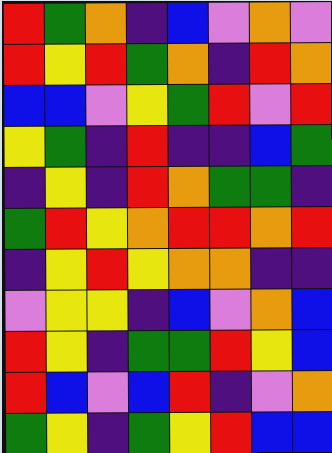[["red", "green", "orange", "indigo", "blue", "violet", "orange", "violet"], ["red", "yellow", "red", "green", "orange", "indigo", "red", "orange"], ["blue", "blue", "violet", "yellow", "green", "red", "violet", "red"], ["yellow", "green", "indigo", "red", "indigo", "indigo", "blue", "green"], ["indigo", "yellow", "indigo", "red", "orange", "green", "green", "indigo"], ["green", "red", "yellow", "orange", "red", "red", "orange", "red"], ["indigo", "yellow", "red", "yellow", "orange", "orange", "indigo", "indigo"], ["violet", "yellow", "yellow", "indigo", "blue", "violet", "orange", "blue"], ["red", "yellow", "indigo", "green", "green", "red", "yellow", "blue"], ["red", "blue", "violet", "blue", "red", "indigo", "violet", "orange"], ["green", "yellow", "indigo", "green", "yellow", "red", "blue", "blue"]]